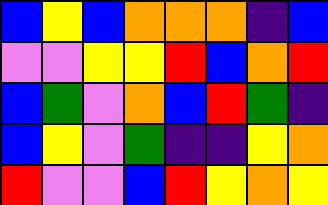[["blue", "yellow", "blue", "orange", "orange", "orange", "indigo", "blue"], ["violet", "violet", "yellow", "yellow", "red", "blue", "orange", "red"], ["blue", "green", "violet", "orange", "blue", "red", "green", "indigo"], ["blue", "yellow", "violet", "green", "indigo", "indigo", "yellow", "orange"], ["red", "violet", "violet", "blue", "red", "yellow", "orange", "yellow"]]